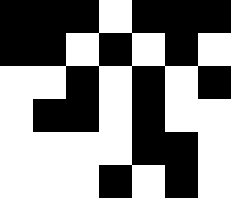[["black", "black", "black", "white", "black", "black", "black"], ["black", "black", "white", "black", "white", "black", "white"], ["white", "white", "black", "white", "black", "white", "black"], ["white", "black", "black", "white", "black", "white", "white"], ["white", "white", "white", "white", "black", "black", "white"], ["white", "white", "white", "black", "white", "black", "white"]]